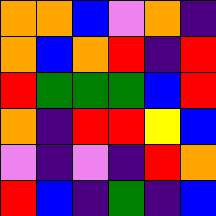[["orange", "orange", "blue", "violet", "orange", "indigo"], ["orange", "blue", "orange", "red", "indigo", "red"], ["red", "green", "green", "green", "blue", "red"], ["orange", "indigo", "red", "red", "yellow", "blue"], ["violet", "indigo", "violet", "indigo", "red", "orange"], ["red", "blue", "indigo", "green", "indigo", "blue"]]